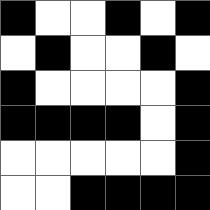[["black", "white", "white", "black", "white", "black"], ["white", "black", "white", "white", "black", "white"], ["black", "white", "white", "white", "white", "black"], ["black", "black", "black", "black", "white", "black"], ["white", "white", "white", "white", "white", "black"], ["white", "white", "black", "black", "black", "black"]]